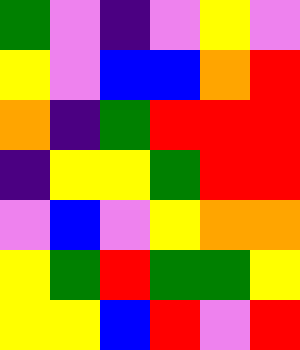[["green", "violet", "indigo", "violet", "yellow", "violet"], ["yellow", "violet", "blue", "blue", "orange", "red"], ["orange", "indigo", "green", "red", "red", "red"], ["indigo", "yellow", "yellow", "green", "red", "red"], ["violet", "blue", "violet", "yellow", "orange", "orange"], ["yellow", "green", "red", "green", "green", "yellow"], ["yellow", "yellow", "blue", "red", "violet", "red"]]